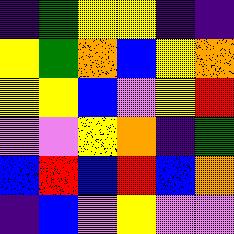[["indigo", "green", "yellow", "yellow", "indigo", "indigo"], ["yellow", "green", "orange", "blue", "yellow", "orange"], ["yellow", "yellow", "blue", "violet", "yellow", "red"], ["violet", "violet", "yellow", "orange", "indigo", "green"], ["blue", "red", "blue", "red", "blue", "orange"], ["indigo", "blue", "violet", "yellow", "violet", "violet"]]